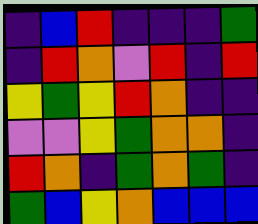[["indigo", "blue", "red", "indigo", "indigo", "indigo", "green"], ["indigo", "red", "orange", "violet", "red", "indigo", "red"], ["yellow", "green", "yellow", "red", "orange", "indigo", "indigo"], ["violet", "violet", "yellow", "green", "orange", "orange", "indigo"], ["red", "orange", "indigo", "green", "orange", "green", "indigo"], ["green", "blue", "yellow", "orange", "blue", "blue", "blue"]]